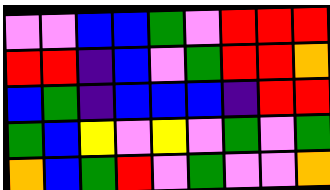[["violet", "violet", "blue", "blue", "green", "violet", "red", "red", "red"], ["red", "red", "indigo", "blue", "violet", "green", "red", "red", "orange"], ["blue", "green", "indigo", "blue", "blue", "blue", "indigo", "red", "red"], ["green", "blue", "yellow", "violet", "yellow", "violet", "green", "violet", "green"], ["orange", "blue", "green", "red", "violet", "green", "violet", "violet", "orange"]]